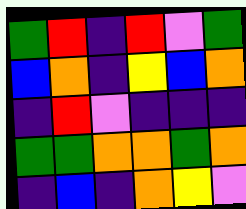[["green", "red", "indigo", "red", "violet", "green"], ["blue", "orange", "indigo", "yellow", "blue", "orange"], ["indigo", "red", "violet", "indigo", "indigo", "indigo"], ["green", "green", "orange", "orange", "green", "orange"], ["indigo", "blue", "indigo", "orange", "yellow", "violet"]]